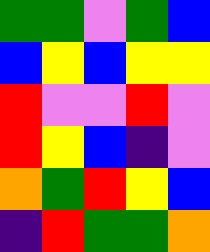[["green", "green", "violet", "green", "blue"], ["blue", "yellow", "blue", "yellow", "yellow"], ["red", "violet", "violet", "red", "violet"], ["red", "yellow", "blue", "indigo", "violet"], ["orange", "green", "red", "yellow", "blue"], ["indigo", "red", "green", "green", "orange"]]